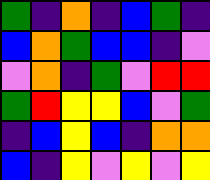[["green", "indigo", "orange", "indigo", "blue", "green", "indigo"], ["blue", "orange", "green", "blue", "blue", "indigo", "violet"], ["violet", "orange", "indigo", "green", "violet", "red", "red"], ["green", "red", "yellow", "yellow", "blue", "violet", "green"], ["indigo", "blue", "yellow", "blue", "indigo", "orange", "orange"], ["blue", "indigo", "yellow", "violet", "yellow", "violet", "yellow"]]